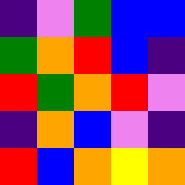[["indigo", "violet", "green", "blue", "blue"], ["green", "orange", "red", "blue", "indigo"], ["red", "green", "orange", "red", "violet"], ["indigo", "orange", "blue", "violet", "indigo"], ["red", "blue", "orange", "yellow", "orange"]]